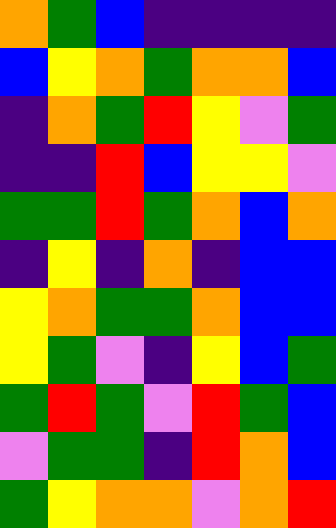[["orange", "green", "blue", "indigo", "indigo", "indigo", "indigo"], ["blue", "yellow", "orange", "green", "orange", "orange", "blue"], ["indigo", "orange", "green", "red", "yellow", "violet", "green"], ["indigo", "indigo", "red", "blue", "yellow", "yellow", "violet"], ["green", "green", "red", "green", "orange", "blue", "orange"], ["indigo", "yellow", "indigo", "orange", "indigo", "blue", "blue"], ["yellow", "orange", "green", "green", "orange", "blue", "blue"], ["yellow", "green", "violet", "indigo", "yellow", "blue", "green"], ["green", "red", "green", "violet", "red", "green", "blue"], ["violet", "green", "green", "indigo", "red", "orange", "blue"], ["green", "yellow", "orange", "orange", "violet", "orange", "red"]]